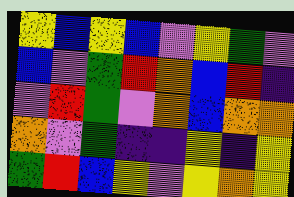[["yellow", "blue", "yellow", "blue", "violet", "yellow", "green", "violet"], ["blue", "violet", "green", "red", "orange", "blue", "red", "indigo"], ["violet", "red", "green", "violet", "orange", "blue", "orange", "orange"], ["orange", "violet", "green", "indigo", "indigo", "yellow", "indigo", "yellow"], ["green", "red", "blue", "yellow", "violet", "yellow", "orange", "yellow"]]